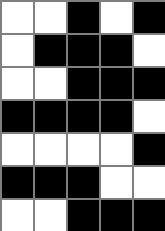[["white", "white", "black", "white", "black"], ["white", "black", "black", "black", "white"], ["white", "white", "black", "black", "black"], ["black", "black", "black", "black", "white"], ["white", "white", "white", "white", "black"], ["black", "black", "black", "white", "white"], ["white", "white", "black", "black", "black"]]